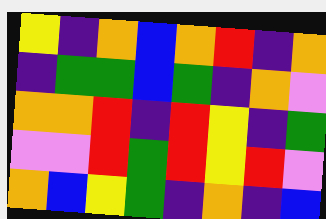[["yellow", "indigo", "orange", "blue", "orange", "red", "indigo", "orange"], ["indigo", "green", "green", "blue", "green", "indigo", "orange", "violet"], ["orange", "orange", "red", "indigo", "red", "yellow", "indigo", "green"], ["violet", "violet", "red", "green", "red", "yellow", "red", "violet"], ["orange", "blue", "yellow", "green", "indigo", "orange", "indigo", "blue"]]